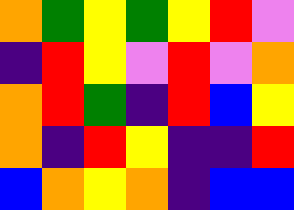[["orange", "green", "yellow", "green", "yellow", "red", "violet"], ["indigo", "red", "yellow", "violet", "red", "violet", "orange"], ["orange", "red", "green", "indigo", "red", "blue", "yellow"], ["orange", "indigo", "red", "yellow", "indigo", "indigo", "red"], ["blue", "orange", "yellow", "orange", "indigo", "blue", "blue"]]